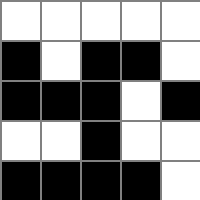[["white", "white", "white", "white", "white"], ["black", "white", "black", "black", "white"], ["black", "black", "black", "white", "black"], ["white", "white", "black", "white", "white"], ["black", "black", "black", "black", "white"]]